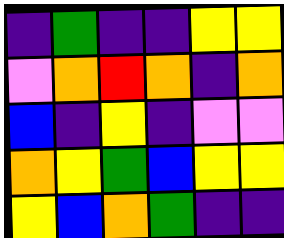[["indigo", "green", "indigo", "indigo", "yellow", "yellow"], ["violet", "orange", "red", "orange", "indigo", "orange"], ["blue", "indigo", "yellow", "indigo", "violet", "violet"], ["orange", "yellow", "green", "blue", "yellow", "yellow"], ["yellow", "blue", "orange", "green", "indigo", "indigo"]]